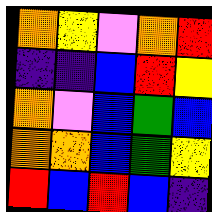[["orange", "yellow", "violet", "orange", "red"], ["indigo", "indigo", "blue", "red", "yellow"], ["orange", "violet", "blue", "green", "blue"], ["orange", "orange", "blue", "green", "yellow"], ["red", "blue", "red", "blue", "indigo"]]